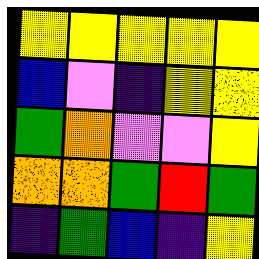[["yellow", "yellow", "yellow", "yellow", "yellow"], ["blue", "violet", "indigo", "yellow", "yellow"], ["green", "orange", "violet", "violet", "yellow"], ["orange", "orange", "green", "red", "green"], ["indigo", "green", "blue", "indigo", "yellow"]]